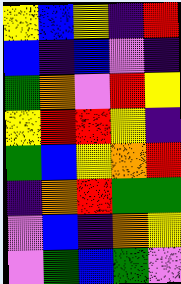[["yellow", "blue", "yellow", "indigo", "red"], ["blue", "indigo", "blue", "violet", "indigo"], ["green", "orange", "violet", "red", "yellow"], ["yellow", "red", "red", "yellow", "indigo"], ["green", "blue", "yellow", "orange", "red"], ["indigo", "orange", "red", "green", "green"], ["violet", "blue", "indigo", "orange", "yellow"], ["violet", "green", "blue", "green", "violet"]]